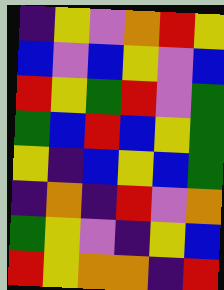[["indigo", "yellow", "violet", "orange", "red", "yellow"], ["blue", "violet", "blue", "yellow", "violet", "blue"], ["red", "yellow", "green", "red", "violet", "green"], ["green", "blue", "red", "blue", "yellow", "green"], ["yellow", "indigo", "blue", "yellow", "blue", "green"], ["indigo", "orange", "indigo", "red", "violet", "orange"], ["green", "yellow", "violet", "indigo", "yellow", "blue"], ["red", "yellow", "orange", "orange", "indigo", "red"]]